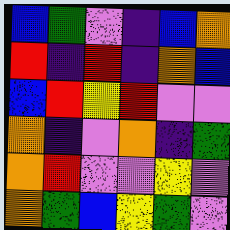[["blue", "green", "violet", "indigo", "blue", "orange"], ["red", "indigo", "red", "indigo", "orange", "blue"], ["blue", "red", "yellow", "red", "violet", "violet"], ["orange", "indigo", "violet", "orange", "indigo", "green"], ["orange", "red", "violet", "violet", "yellow", "violet"], ["orange", "green", "blue", "yellow", "green", "violet"]]